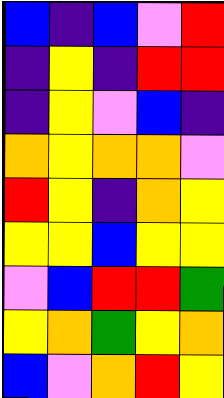[["blue", "indigo", "blue", "violet", "red"], ["indigo", "yellow", "indigo", "red", "red"], ["indigo", "yellow", "violet", "blue", "indigo"], ["orange", "yellow", "orange", "orange", "violet"], ["red", "yellow", "indigo", "orange", "yellow"], ["yellow", "yellow", "blue", "yellow", "yellow"], ["violet", "blue", "red", "red", "green"], ["yellow", "orange", "green", "yellow", "orange"], ["blue", "violet", "orange", "red", "yellow"]]